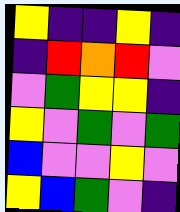[["yellow", "indigo", "indigo", "yellow", "indigo"], ["indigo", "red", "orange", "red", "violet"], ["violet", "green", "yellow", "yellow", "indigo"], ["yellow", "violet", "green", "violet", "green"], ["blue", "violet", "violet", "yellow", "violet"], ["yellow", "blue", "green", "violet", "indigo"]]